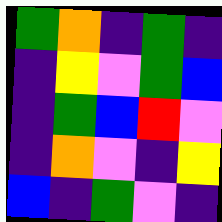[["green", "orange", "indigo", "green", "indigo"], ["indigo", "yellow", "violet", "green", "blue"], ["indigo", "green", "blue", "red", "violet"], ["indigo", "orange", "violet", "indigo", "yellow"], ["blue", "indigo", "green", "violet", "indigo"]]